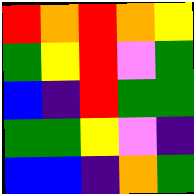[["red", "orange", "red", "orange", "yellow"], ["green", "yellow", "red", "violet", "green"], ["blue", "indigo", "red", "green", "green"], ["green", "green", "yellow", "violet", "indigo"], ["blue", "blue", "indigo", "orange", "green"]]